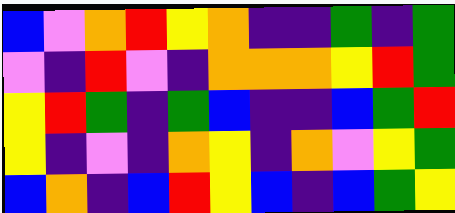[["blue", "violet", "orange", "red", "yellow", "orange", "indigo", "indigo", "green", "indigo", "green"], ["violet", "indigo", "red", "violet", "indigo", "orange", "orange", "orange", "yellow", "red", "green"], ["yellow", "red", "green", "indigo", "green", "blue", "indigo", "indigo", "blue", "green", "red"], ["yellow", "indigo", "violet", "indigo", "orange", "yellow", "indigo", "orange", "violet", "yellow", "green"], ["blue", "orange", "indigo", "blue", "red", "yellow", "blue", "indigo", "blue", "green", "yellow"]]